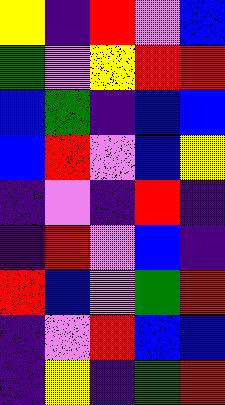[["yellow", "indigo", "red", "violet", "blue"], ["green", "violet", "yellow", "red", "red"], ["blue", "green", "indigo", "blue", "blue"], ["blue", "red", "violet", "blue", "yellow"], ["indigo", "violet", "indigo", "red", "indigo"], ["indigo", "red", "violet", "blue", "indigo"], ["red", "blue", "violet", "green", "red"], ["indigo", "violet", "red", "blue", "blue"], ["indigo", "yellow", "indigo", "green", "red"]]